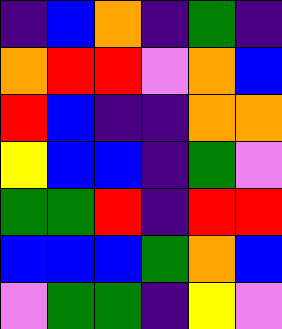[["indigo", "blue", "orange", "indigo", "green", "indigo"], ["orange", "red", "red", "violet", "orange", "blue"], ["red", "blue", "indigo", "indigo", "orange", "orange"], ["yellow", "blue", "blue", "indigo", "green", "violet"], ["green", "green", "red", "indigo", "red", "red"], ["blue", "blue", "blue", "green", "orange", "blue"], ["violet", "green", "green", "indigo", "yellow", "violet"]]